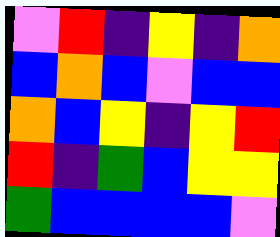[["violet", "red", "indigo", "yellow", "indigo", "orange"], ["blue", "orange", "blue", "violet", "blue", "blue"], ["orange", "blue", "yellow", "indigo", "yellow", "red"], ["red", "indigo", "green", "blue", "yellow", "yellow"], ["green", "blue", "blue", "blue", "blue", "violet"]]